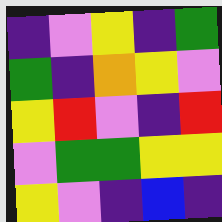[["indigo", "violet", "yellow", "indigo", "green"], ["green", "indigo", "orange", "yellow", "violet"], ["yellow", "red", "violet", "indigo", "red"], ["violet", "green", "green", "yellow", "yellow"], ["yellow", "violet", "indigo", "blue", "indigo"]]